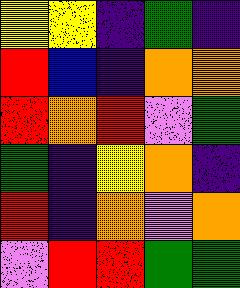[["yellow", "yellow", "indigo", "green", "indigo"], ["red", "blue", "indigo", "orange", "orange"], ["red", "orange", "red", "violet", "green"], ["green", "indigo", "yellow", "orange", "indigo"], ["red", "indigo", "orange", "violet", "orange"], ["violet", "red", "red", "green", "green"]]